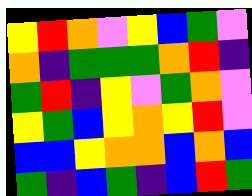[["yellow", "red", "orange", "violet", "yellow", "blue", "green", "violet"], ["orange", "indigo", "green", "green", "green", "orange", "red", "indigo"], ["green", "red", "indigo", "yellow", "violet", "green", "orange", "violet"], ["yellow", "green", "blue", "yellow", "orange", "yellow", "red", "violet"], ["blue", "blue", "yellow", "orange", "orange", "blue", "orange", "blue"], ["green", "indigo", "blue", "green", "indigo", "blue", "red", "green"]]